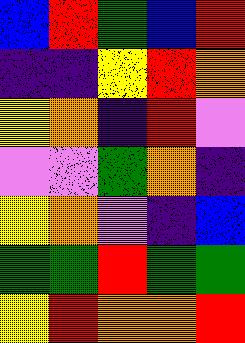[["blue", "red", "green", "blue", "red"], ["indigo", "indigo", "yellow", "red", "orange"], ["yellow", "orange", "indigo", "red", "violet"], ["violet", "violet", "green", "orange", "indigo"], ["yellow", "orange", "violet", "indigo", "blue"], ["green", "green", "red", "green", "green"], ["yellow", "red", "orange", "orange", "red"]]